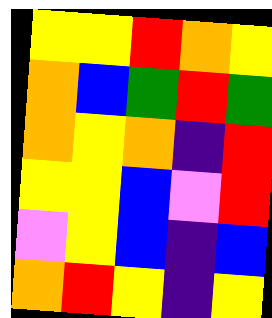[["yellow", "yellow", "red", "orange", "yellow"], ["orange", "blue", "green", "red", "green"], ["orange", "yellow", "orange", "indigo", "red"], ["yellow", "yellow", "blue", "violet", "red"], ["violet", "yellow", "blue", "indigo", "blue"], ["orange", "red", "yellow", "indigo", "yellow"]]